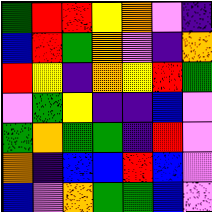[["green", "red", "red", "yellow", "orange", "violet", "indigo"], ["blue", "red", "green", "orange", "violet", "indigo", "orange"], ["red", "yellow", "indigo", "orange", "yellow", "red", "green"], ["violet", "green", "yellow", "indigo", "indigo", "blue", "violet"], ["green", "orange", "green", "green", "indigo", "red", "violet"], ["orange", "indigo", "blue", "blue", "red", "blue", "violet"], ["blue", "violet", "orange", "green", "green", "blue", "violet"]]